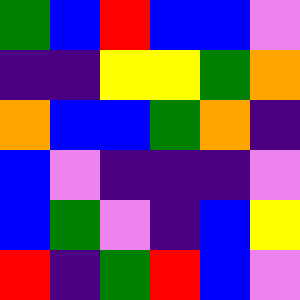[["green", "blue", "red", "blue", "blue", "violet"], ["indigo", "indigo", "yellow", "yellow", "green", "orange"], ["orange", "blue", "blue", "green", "orange", "indigo"], ["blue", "violet", "indigo", "indigo", "indigo", "violet"], ["blue", "green", "violet", "indigo", "blue", "yellow"], ["red", "indigo", "green", "red", "blue", "violet"]]